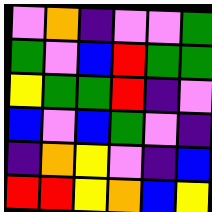[["violet", "orange", "indigo", "violet", "violet", "green"], ["green", "violet", "blue", "red", "green", "green"], ["yellow", "green", "green", "red", "indigo", "violet"], ["blue", "violet", "blue", "green", "violet", "indigo"], ["indigo", "orange", "yellow", "violet", "indigo", "blue"], ["red", "red", "yellow", "orange", "blue", "yellow"]]